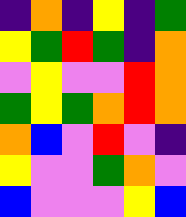[["indigo", "orange", "indigo", "yellow", "indigo", "green"], ["yellow", "green", "red", "green", "indigo", "orange"], ["violet", "yellow", "violet", "violet", "red", "orange"], ["green", "yellow", "green", "orange", "red", "orange"], ["orange", "blue", "violet", "red", "violet", "indigo"], ["yellow", "violet", "violet", "green", "orange", "violet"], ["blue", "violet", "violet", "violet", "yellow", "blue"]]